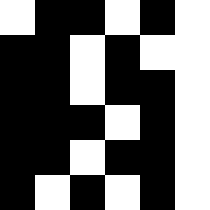[["white", "black", "black", "white", "black", "white"], ["black", "black", "white", "black", "white", "white"], ["black", "black", "white", "black", "black", "white"], ["black", "black", "black", "white", "black", "white"], ["black", "black", "white", "black", "black", "white"], ["black", "white", "black", "white", "black", "white"]]